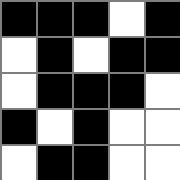[["black", "black", "black", "white", "black"], ["white", "black", "white", "black", "black"], ["white", "black", "black", "black", "white"], ["black", "white", "black", "white", "white"], ["white", "black", "black", "white", "white"]]